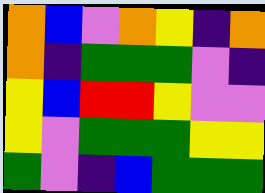[["orange", "blue", "violet", "orange", "yellow", "indigo", "orange"], ["orange", "indigo", "green", "green", "green", "violet", "indigo"], ["yellow", "blue", "red", "red", "yellow", "violet", "violet"], ["yellow", "violet", "green", "green", "green", "yellow", "yellow"], ["green", "violet", "indigo", "blue", "green", "green", "green"]]